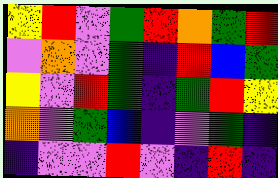[["yellow", "red", "violet", "green", "red", "orange", "green", "red"], ["violet", "orange", "violet", "green", "indigo", "red", "blue", "green"], ["yellow", "violet", "red", "green", "indigo", "green", "red", "yellow"], ["orange", "violet", "green", "blue", "indigo", "violet", "green", "indigo"], ["indigo", "violet", "violet", "red", "violet", "indigo", "red", "indigo"]]